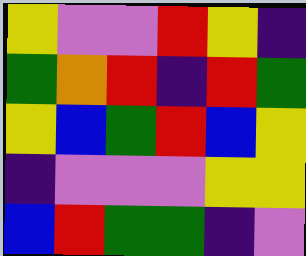[["yellow", "violet", "violet", "red", "yellow", "indigo"], ["green", "orange", "red", "indigo", "red", "green"], ["yellow", "blue", "green", "red", "blue", "yellow"], ["indigo", "violet", "violet", "violet", "yellow", "yellow"], ["blue", "red", "green", "green", "indigo", "violet"]]